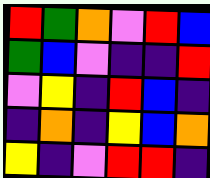[["red", "green", "orange", "violet", "red", "blue"], ["green", "blue", "violet", "indigo", "indigo", "red"], ["violet", "yellow", "indigo", "red", "blue", "indigo"], ["indigo", "orange", "indigo", "yellow", "blue", "orange"], ["yellow", "indigo", "violet", "red", "red", "indigo"]]